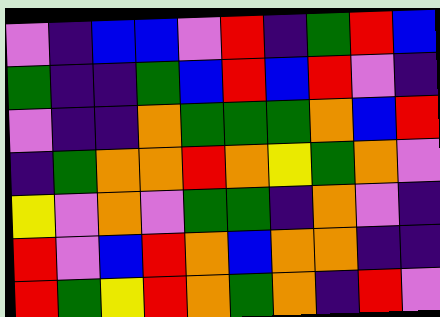[["violet", "indigo", "blue", "blue", "violet", "red", "indigo", "green", "red", "blue"], ["green", "indigo", "indigo", "green", "blue", "red", "blue", "red", "violet", "indigo"], ["violet", "indigo", "indigo", "orange", "green", "green", "green", "orange", "blue", "red"], ["indigo", "green", "orange", "orange", "red", "orange", "yellow", "green", "orange", "violet"], ["yellow", "violet", "orange", "violet", "green", "green", "indigo", "orange", "violet", "indigo"], ["red", "violet", "blue", "red", "orange", "blue", "orange", "orange", "indigo", "indigo"], ["red", "green", "yellow", "red", "orange", "green", "orange", "indigo", "red", "violet"]]